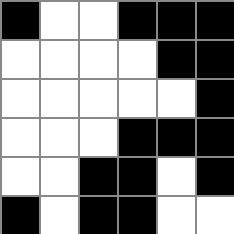[["black", "white", "white", "black", "black", "black"], ["white", "white", "white", "white", "black", "black"], ["white", "white", "white", "white", "white", "black"], ["white", "white", "white", "black", "black", "black"], ["white", "white", "black", "black", "white", "black"], ["black", "white", "black", "black", "white", "white"]]